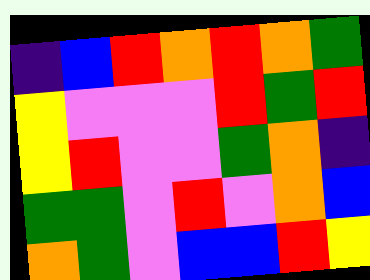[["indigo", "blue", "red", "orange", "red", "orange", "green"], ["yellow", "violet", "violet", "violet", "red", "green", "red"], ["yellow", "red", "violet", "violet", "green", "orange", "indigo"], ["green", "green", "violet", "red", "violet", "orange", "blue"], ["orange", "green", "violet", "blue", "blue", "red", "yellow"]]